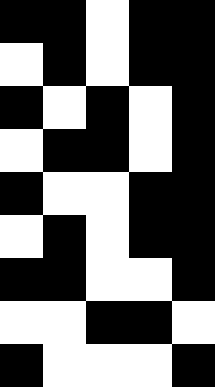[["black", "black", "white", "black", "black"], ["white", "black", "white", "black", "black"], ["black", "white", "black", "white", "black"], ["white", "black", "black", "white", "black"], ["black", "white", "white", "black", "black"], ["white", "black", "white", "black", "black"], ["black", "black", "white", "white", "black"], ["white", "white", "black", "black", "white"], ["black", "white", "white", "white", "black"]]